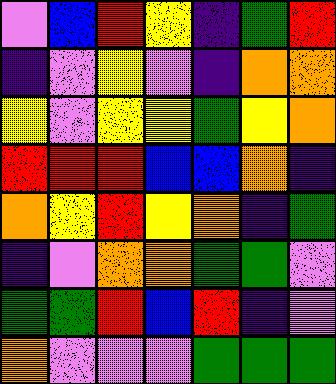[["violet", "blue", "red", "yellow", "indigo", "green", "red"], ["indigo", "violet", "yellow", "violet", "indigo", "orange", "orange"], ["yellow", "violet", "yellow", "yellow", "green", "yellow", "orange"], ["red", "red", "red", "blue", "blue", "orange", "indigo"], ["orange", "yellow", "red", "yellow", "orange", "indigo", "green"], ["indigo", "violet", "orange", "orange", "green", "green", "violet"], ["green", "green", "red", "blue", "red", "indigo", "violet"], ["orange", "violet", "violet", "violet", "green", "green", "green"]]